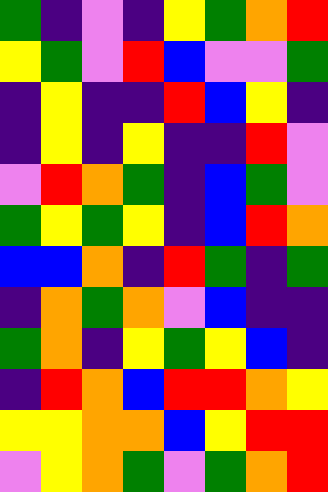[["green", "indigo", "violet", "indigo", "yellow", "green", "orange", "red"], ["yellow", "green", "violet", "red", "blue", "violet", "violet", "green"], ["indigo", "yellow", "indigo", "indigo", "red", "blue", "yellow", "indigo"], ["indigo", "yellow", "indigo", "yellow", "indigo", "indigo", "red", "violet"], ["violet", "red", "orange", "green", "indigo", "blue", "green", "violet"], ["green", "yellow", "green", "yellow", "indigo", "blue", "red", "orange"], ["blue", "blue", "orange", "indigo", "red", "green", "indigo", "green"], ["indigo", "orange", "green", "orange", "violet", "blue", "indigo", "indigo"], ["green", "orange", "indigo", "yellow", "green", "yellow", "blue", "indigo"], ["indigo", "red", "orange", "blue", "red", "red", "orange", "yellow"], ["yellow", "yellow", "orange", "orange", "blue", "yellow", "red", "red"], ["violet", "yellow", "orange", "green", "violet", "green", "orange", "red"]]